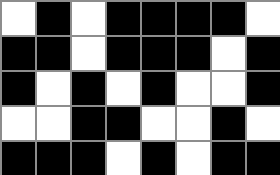[["white", "black", "white", "black", "black", "black", "black", "white"], ["black", "black", "white", "black", "black", "black", "white", "black"], ["black", "white", "black", "white", "black", "white", "white", "black"], ["white", "white", "black", "black", "white", "white", "black", "white"], ["black", "black", "black", "white", "black", "white", "black", "black"]]